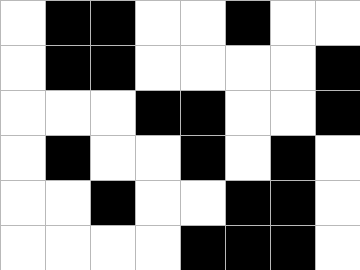[["white", "black", "black", "white", "white", "black", "white", "white"], ["white", "black", "black", "white", "white", "white", "white", "black"], ["white", "white", "white", "black", "black", "white", "white", "black"], ["white", "black", "white", "white", "black", "white", "black", "white"], ["white", "white", "black", "white", "white", "black", "black", "white"], ["white", "white", "white", "white", "black", "black", "black", "white"]]